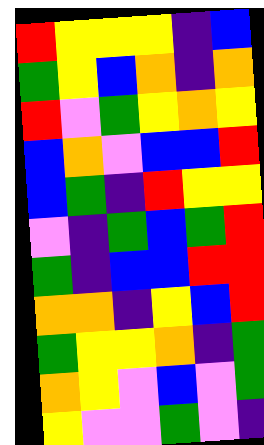[["red", "yellow", "yellow", "yellow", "indigo", "blue"], ["green", "yellow", "blue", "orange", "indigo", "orange"], ["red", "violet", "green", "yellow", "orange", "yellow"], ["blue", "orange", "violet", "blue", "blue", "red"], ["blue", "green", "indigo", "red", "yellow", "yellow"], ["violet", "indigo", "green", "blue", "green", "red"], ["green", "indigo", "blue", "blue", "red", "red"], ["orange", "orange", "indigo", "yellow", "blue", "red"], ["green", "yellow", "yellow", "orange", "indigo", "green"], ["orange", "yellow", "violet", "blue", "violet", "green"], ["yellow", "violet", "violet", "green", "violet", "indigo"]]